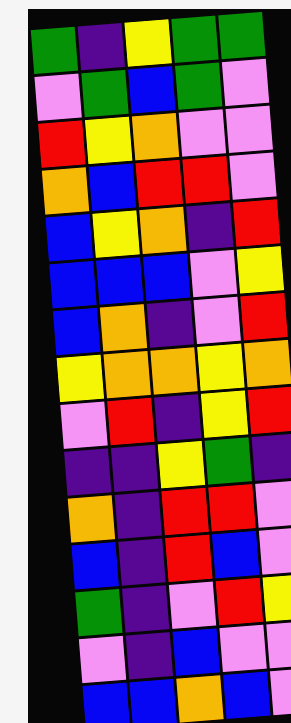[["green", "indigo", "yellow", "green", "green"], ["violet", "green", "blue", "green", "violet"], ["red", "yellow", "orange", "violet", "violet"], ["orange", "blue", "red", "red", "violet"], ["blue", "yellow", "orange", "indigo", "red"], ["blue", "blue", "blue", "violet", "yellow"], ["blue", "orange", "indigo", "violet", "red"], ["yellow", "orange", "orange", "yellow", "orange"], ["violet", "red", "indigo", "yellow", "red"], ["indigo", "indigo", "yellow", "green", "indigo"], ["orange", "indigo", "red", "red", "violet"], ["blue", "indigo", "red", "blue", "violet"], ["green", "indigo", "violet", "red", "yellow"], ["violet", "indigo", "blue", "violet", "violet"], ["blue", "blue", "orange", "blue", "violet"]]